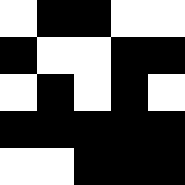[["white", "black", "black", "white", "white"], ["black", "white", "white", "black", "black"], ["white", "black", "white", "black", "white"], ["black", "black", "black", "black", "black"], ["white", "white", "black", "black", "black"]]